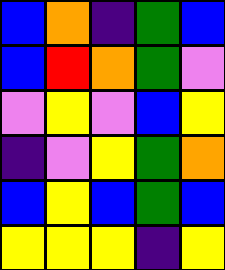[["blue", "orange", "indigo", "green", "blue"], ["blue", "red", "orange", "green", "violet"], ["violet", "yellow", "violet", "blue", "yellow"], ["indigo", "violet", "yellow", "green", "orange"], ["blue", "yellow", "blue", "green", "blue"], ["yellow", "yellow", "yellow", "indigo", "yellow"]]